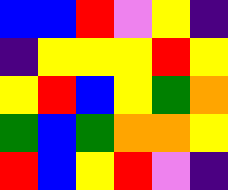[["blue", "blue", "red", "violet", "yellow", "indigo"], ["indigo", "yellow", "yellow", "yellow", "red", "yellow"], ["yellow", "red", "blue", "yellow", "green", "orange"], ["green", "blue", "green", "orange", "orange", "yellow"], ["red", "blue", "yellow", "red", "violet", "indigo"]]